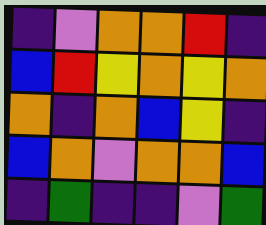[["indigo", "violet", "orange", "orange", "red", "indigo"], ["blue", "red", "yellow", "orange", "yellow", "orange"], ["orange", "indigo", "orange", "blue", "yellow", "indigo"], ["blue", "orange", "violet", "orange", "orange", "blue"], ["indigo", "green", "indigo", "indigo", "violet", "green"]]